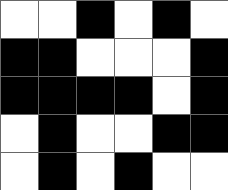[["white", "white", "black", "white", "black", "white"], ["black", "black", "white", "white", "white", "black"], ["black", "black", "black", "black", "white", "black"], ["white", "black", "white", "white", "black", "black"], ["white", "black", "white", "black", "white", "white"]]